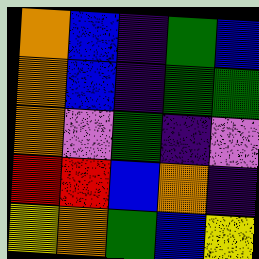[["orange", "blue", "indigo", "green", "blue"], ["orange", "blue", "indigo", "green", "green"], ["orange", "violet", "green", "indigo", "violet"], ["red", "red", "blue", "orange", "indigo"], ["yellow", "orange", "green", "blue", "yellow"]]